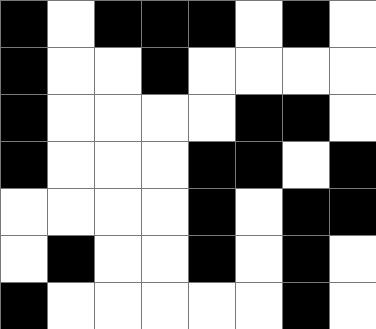[["black", "white", "black", "black", "black", "white", "black", "white"], ["black", "white", "white", "black", "white", "white", "white", "white"], ["black", "white", "white", "white", "white", "black", "black", "white"], ["black", "white", "white", "white", "black", "black", "white", "black"], ["white", "white", "white", "white", "black", "white", "black", "black"], ["white", "black", "white", "white", "black", "white", "black", "white"], ["black", "white", "white", "white", "white", "white", "black", "white"]]